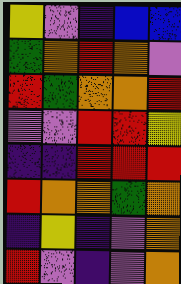[["yellow", "violet", "indigo", "blue", "blue"], ["green", "orange", "red", "orange", "violet"], ["red", "green", "orange", "orange", "red"], ["violet", "violet", "red", "red", "yellow"], ["indigo", "indigo", "red", "red", "red"], ["red", "orange", "orange", "green", "orange"], ["indigo", "yellow", "indigo", "violet", "orange"], ["red", "violet", "indigo", "violet", "orange"]]